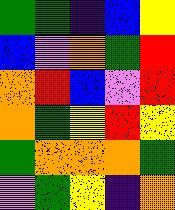[["green", "green", "indigo", "blue", "yellow"], ["blue", "violet", "orange", "green", "red"], ["orange", "red", "blue", "violet", "red"], ["orange", "green", "yellow", "red", "yellow"], ["green", "orange", "orange", "orange", "green"], ["violet", "green", "yellow", "indigo", "orange"]]